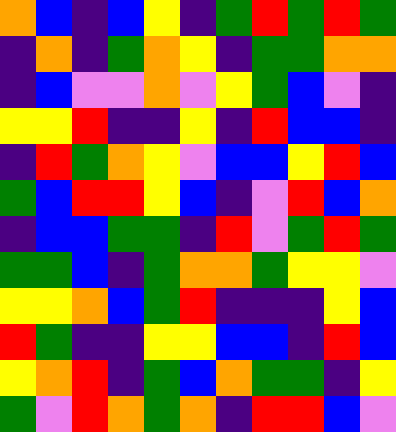[["orange", "blue", "indigo", "blue", "yellow", "indigo", "green", "red", "green", "red", "green"], ["indigo", "orange", "indigo", "green", "orange", "yellow", "indigo", "green", "green", "orange", "orange"], ["indigo", "blue", "violet", "violet", "orange", "violet", "yellow", "green", "blue", "violet", "indigo"], ["yellow", "yellow", "red", "indigo", "indigo", "yellow", "indigo", "red", "blue", "blue", "indigo"], ["indigo", "red", "green", "orange", "yellow", "violet", "blue", "blue", "yellow", "red", "blue"], ["green", "blue", "red", "red", "yellow", "blue", "indigo", "violet", "red", "blue", "orange"], ["indigo", "blue", "blue", "green", "green", "indigo", "red", "violet", "green", "red", "green"], ["green", "green", "blue", "indigo", "green", "orange", "orange", "green", "yellow", "yellow", "violet"], ["yellow", "yellow", "orange", "blue", "green", "red", "indigo", "indigo", "indigo", "yellow", "blue"], ["red", "green", "indigo", "indigo", "yellow", "yellow", "blue", "blue", "indigo", "red", "blue"], ["yellow", "orange", "red", "indigo", "green", "blue", "orange", "green", "green", "indigo", "yellow"], ["green", "violet", "red", "orange", "green", "orange", "indigo", "red", "red", "blue", "violet"]]